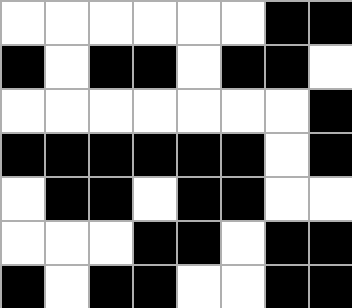[["white", "white", "white", "white", "white", "white", "black", "black"], ["black", "white", "black", "black", "white", "black", "black", "white"], ["white", "white", "white", "white", "white", "white", "white", "black"], ["black", "black", "black", "black", "black", "black", "white", "black"], ["white", "black", "black", "white", "black", "black", "white", "white"], ["white", "white", "white", "black", "black", "white", "black", "black"], ["black", "white", "black", "black", "white", "white", "black", "black"]]